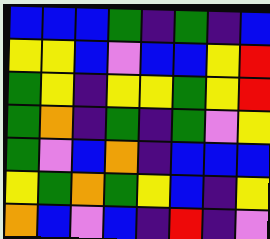[["blue", "blue", "blue", "green", "indigo", "green", "indigo", "blue"], ["yellow", "yellow", "blue", "violet", "blue", "blue", "yellow", "red"], ["green", "yellow", "indigo", "yellow", "yellow", "green", "yellow", "red"], ["green", "orange", "indigo", "green", "indigo", "green", "violet", "yellow"], ["green", "violet", "blue", "orange", "indigo", "blue", "blue", "blue"], ["yellow", "green", "orange", "green", "yellow", "blue", "indigo", "yellow"], ["orange", "blue", "violet", "blue", "indigo", "red", "indigo", "violet"]]